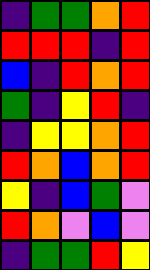[["indigo", "green", "green", "orange", "red"], ["red", "red", "red", "indigo", "red"], ["blue", "indigo", "red", "orange", "red"], ["green", "indigo", "yellow", "red", "indigo"], ["indigo", "yellow", "yellow", "orange", "red"], ["red", "orange", "blue", "orange", "red"], ["yellow", "indigo", "blue", "green", "violet"], ["red", "orange", "violet", "blue", "violet"], ["indigo", "green", "green", "red", "yellow"]]